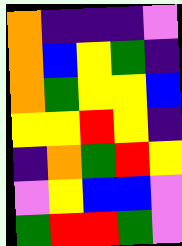[["orange", "indigo", "indigo", "indigo", "violet"], ["orange", "blue", "yellow", "green", "indigo"], ["orange", "green", "yellow", "yellow", "blue"], ["yellow", "yellow", "red", "yellow", "indigo"], ["indigo", "orange", "green", "red", "yellow"], ["violet", "yellow", "blue", "blue", "violet"], ["green", "red", "red", "green", "violet"]]